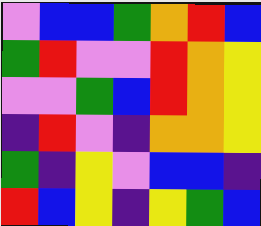[["violet", "blue", "blue", "green", "orange", "red", "blue"], ["green", "red", "violet", "violet", "red", "orange", "yellow"], ["violet", "violet", "green", "blue", "red", "orange", "yellow"], ["indigo", "red", "violet", "indigo", "orange", "orange", "yellow"], ["green", "indigo", "yellow", "violet", "blue", "blue", "indigo"], ["red", "blue", "yellow", "indigo", "yellow", "green", "blue"]]